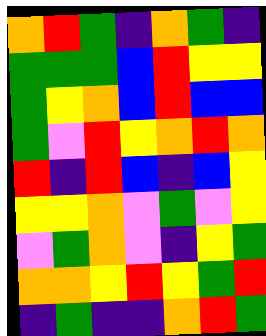[["orange", "red", "green", "indigo", "orange", "green", "indigo"], ["green", "green", "green", "blue", "red", "yellow", "yellow"], ["green", "yellow", "orange", "blue", "red", "blue", "blue"], ["green", "violet", "red", "yellow", "orange", "red", "orange"], ["red", "indigo", "red", "blue", "indigo", "blue", "yellow"], ["yellow", "yellow", "orange", "violet", "green", "violet", "yellow"], ["violet", "green", "orange", "violet", "indigo", "yellow", "green"], ["orange", "orange", "yellow", "red", "yellow", "green", "red"], ["indigo", "green", "indigo", "indigo", "orange", "red", "green"]]